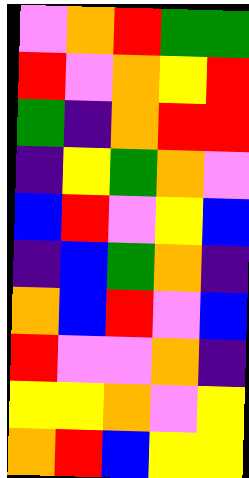[["violet", "orange", "red", "green", "green"], ["red", "violet", "orange", "yellow", "red"], ["green", "indigo", "orange", "red", "red"], ["indigo", "yellow", "green", "orange", "violet"], ["blue", "red", "violet", "yellow", "blue"], ["indigo", "blue", "green", "orange", "indigo"], ["orange", "blue", "red", "violet", "blue"], ["red", "violet", "violet", "orange", "indigo"], ["yellow", "yellow", "orange", "violet", "yellow"], ["orange", "red", "blue", "yellow", "yellow"]]